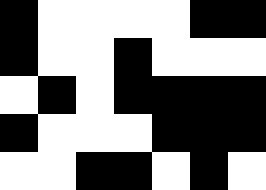[["black", "white", "white", "white", "white", "black", "black"], ["black", "white", "white", "black", "white", "white", "white"], ["white", "black", "white", "black", "black", "black", "black"], ["black", "white", "white", "white", "black", "black", "black"], ["white", "white", "black", "black", "white", "black", "white"]]